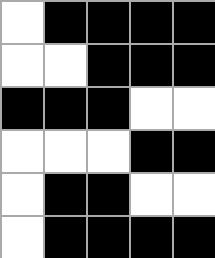[["white", "black", "black", "black", "black"], ["white", "white", "black", "black", "black"], ["black", "black", "black", "white", "white"], ["white", "white", "white", "black", "black"], ["white", "black", "black", "white", "white"], ["white", "black", "black", "black", "black"]]